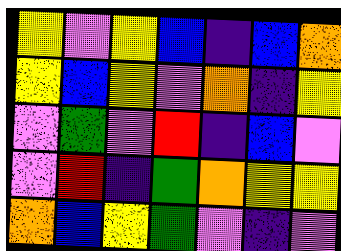[["yellow", "violet", "yellow", "blue", "indigo", "blue", "orange"], ["yellow", "blue", "yellow", "violet", "orange", "indigo", "yellow"], ["violet", "green", "violet", "red", "indigo", "blue", "violet"], ["violet", "red", "indigo", "green", "orange", "yellow", "yellow"], ["orange", "blue", "yellow", "green", "violet", "indigo", "violet"]]